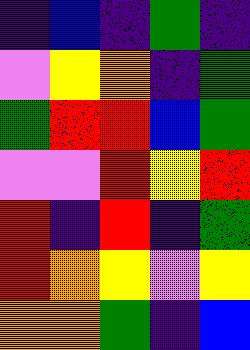[["indigo", "blue", "indigo", "green", "indigo"], ["violet", "yellow", "orange", "indigo", "green"], ["green", "red", "red", "blue", "green"], ["violet", "violet", "red", "yellow", "red"], ["red", "indigo", "red", "indigo", "green"], ["red", "orange", "yellow", "violet", "yellow"], ["orange", "orange", "green", "indigo", "blue"]]